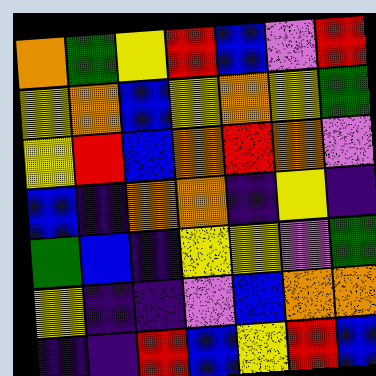[["orange", "green", "yellow", "red", "blue", "violet", "red"], ["yellow", "orange", "blue", "yellow", "orange", "yellow", "green"], ["yellow", "red", "blue", "orange", "red", "orange", "violet"], ["blue", "indigo", "orange", "orange", "indigo", "yellow", "indigo"], ["green", "blue", "indigo", "yellow", "yellow", "violet", "green"], ["yellow", "indigo", "indigo", "violet", "blue", "orange", "orange"], ["indigo", "indigo", "red", "blue", "yellow", "red", "blue"]]